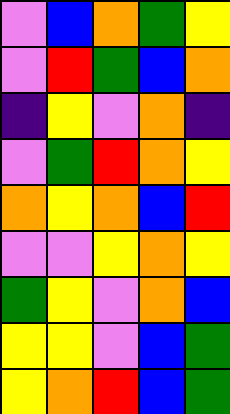[["violet", "blue", "orange", "green", "yellow"], ["violet", "red", "green", "blue", "orange"], ["indigo", "yellow", "violet", "orange", "indigo"], ["violet", "green", "red", "orange", "yellow"], ["orange", "yellow", "orange", "blue", "red"], ["violet", "violet", "yellow", "orange", "yellow"], ["green", "yellow", "violet", "orange", "blue"], ["yellow", "yellow", "violet", "blue", "green"], ["yellow", "orange", "red", "blue", "green"]]